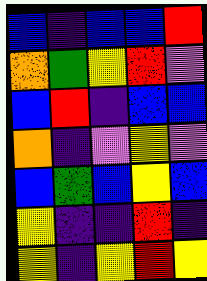[["blue", "indigo", "blue", "blue", "red"], ["orange", "green", "yellow", "red", "violet"], ["blue", "red", "indigo", "blue", "blue"], ["orange", "indigo", "violet", "yellow", "violet"], ["blue", "green", "blue", "yellow", "blue"], ["yellow", "indigo", "indigo", "red", "indigo"], ["yellow", "indigo", "yellow", "red", "yellow"]]